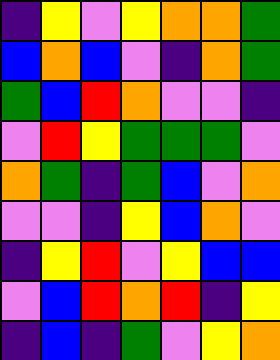[["indigo", "yellow", "violet", "yellow", "orange", "orange", "green"], ["blue", "orange", "blue", "violet", "indigo", "orange", "green"], ["green", "blue", "red", "orange", "violet", "violet", "indigo"], ["violet", "red", "yellow", "green", "green", "green", "violet"], ["orange", "green", "indigo", "green", "blue", "violet", "orange"], ["violet", "violet", "indigo", "yellow", "blue", "orange", "violet"], ["indigo", "yellow", "red", "violet", "yellow", "blue", "blue"], ["violet", "blue", "red", "orange", "red", "indigo", "yellow"], ["indigo", "blue", "indigo", "green", "violet", "yellow", "orange"]]